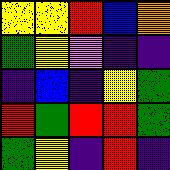[["yellow", "yellow", "red", "blue", "orange"], ["green", "yellow", "violet", "indigo", "indigo"], ["indigo", "blue", "indigo", "yellow", "green"], ["red", "green", "red", "red", "green"], ["green", "yellow", "indigo", "red", "indigo"]]